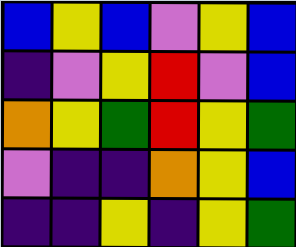[["blue", "yellow", "blue", "violet", "yellow", "blue"], ["indigo", "violet", "yellow", "red", "violet", "blue"], ["orange", "yellow", "green", "red", "yellow", "green"], ["violet", "indigo", "indigo", "orange", "yellow", "blue"], ["indigo", "indigo", "yellow", "indigo", "yellow", "green"]]